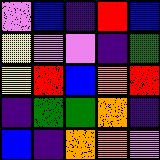[["violet", "blue", "indigo", "red", "blue"], ["yellow", "violet", "violet", "indigo", "green"], ["yellow", "red", "blue", "orange", "red"], ["indigo", "green", "green", "orange", "indigo"], ["blue", "indigo", "orange", "orange", "violet"]]